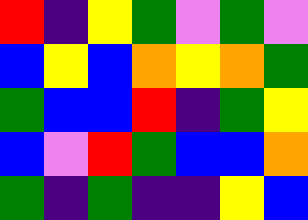[["red", "indigo", "yellow", "green", "violet", "green", "violet"], ["blue", "yellow", "blue", "orange", "yellow", "orange", "green"], ["green", "blue", "blue", "red", "indigo", "green", "yellow"], ["blue", "violet", "red", "green", "blue", "blue", "orange"], ["green", "indigo", "green", "indigo", "indigo", "yellow", "blue"]]